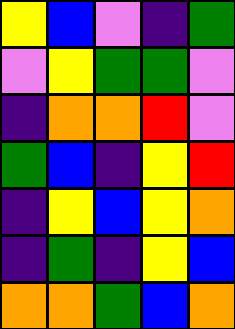[["yellow", "blue", "violet", "indigo", "green"], ["violet", "yellow", "green", "green", "violet"], ["indigo", "orange", "orange", "red", "violet"], ["green", "blue", "indigo", "yellow", "red"], ["indigo", "yellow", "blue", "yellow", "orange"], ["indigo", "green", "indigo", "yellow", "blue"], ["orange", "orange", "green", "blue", "orange"]]